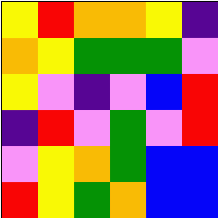[["yellow", "red", "orange", "orange", "yellow", "indigo"], ["orange", "yellow", "green", "green", "green", "violet"], ["yellow", "violet", "indigo", "violet", "blue", "red"], ["indigo", "red", "violet", "green", "violet", "red"], ["violet", "yellow", "orange", "green", "blue", "blue"], ["red", "yellow", "green", "orange", "blue", "blue"]]